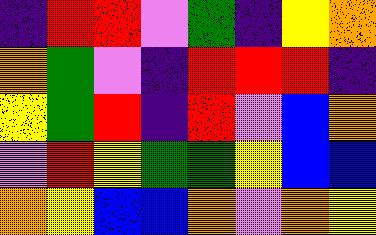[["indigo", "red", "red", "violet", "green", "indigo", "yellow", "orange"], ["orange", "green", "violet", "indigo", "red", "red", "red", "indigo"], ["yellow", "green", "red", "indigo", "red", "violet", "blue", "orange"], ["violet", "red", "yellow", "green", "green", "yellow", "blue", "blue"], ["orange", "yellow", "blue", "blue", "orange", "violet", "orange", "yellow"]]